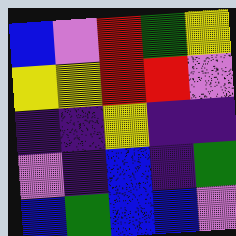[["blue", "violet", "red", "green", "yellow"], ["yellow", "yellow", "red", "red", "violet"], ["indigo", "indigo", "yellow", "indigo", "indigo"], ["violet", "indigo", "blue", "indigo", "green"], ["blue", "green", "blue", "blue", "violet"]]